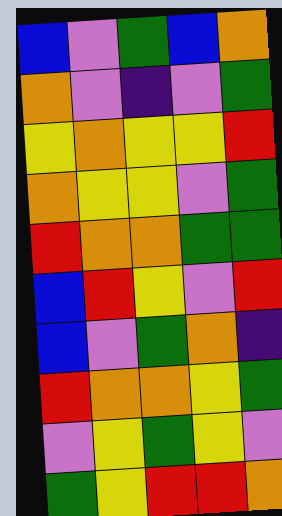[["blue", "violet", "green", "blue", "orange"], ["orange", "violet", "indigo", "violet", "green"], ["yellow", "orange", "yellow", "yellow", "red"], ["orange", "yellow", "yellow", "violet", "green"], ["red", "orange", "orange", "green", "green"], ["blue", "red", "yellow", "violet", "red"], ["blue", "violet", "green", "orange", "indigo"], ["red", "orange", "orange", "yellow", "green"], ["violet", "yellow", "green", "yellow", "violet"], ["green", "yellow", "red", "red", "orange"]]